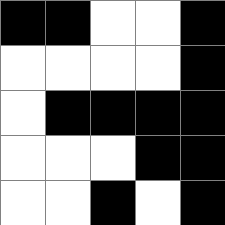[["black", "black", "white", "white", "black"], ["white", "white", "white", "white", "black"], ["white", "black", "black", "black", "black"], ["white", "white", "white", "black", "black"], ["white", "white", "black", "white", "black"]]